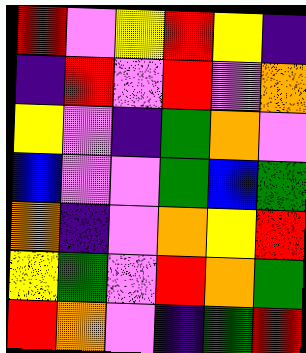[["red", "violet", "yellow", "red", "yellow", "indigo"], ["indigo", "red", "violet", "red", "violet", "orange"], ["yellow", "violet", "indigo", "green", "orange", "violet"], ["blue", "violet", "violet", "green", "blue", "green"], ["orange", "indigo", "violet", "orange", "yellow", "red"], ["yellow", "green", "violet", "red", "orange", "green"], ["red", "orange", "violet", "indigo", "green", "red"]]